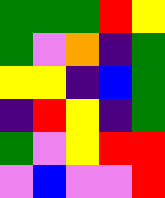[["green", "green", "green", "red", "yellow"], ["green", "violet", "orange", "indigo", "green"], ["yellow", "yellow", "indigo", "blue", "green"], ["indigo", "red", "yellow", "indigo", "green"], ["green", "violet", "yellow", "red", "red"], ["violet", "blue", "violet", "violet", "red"]]